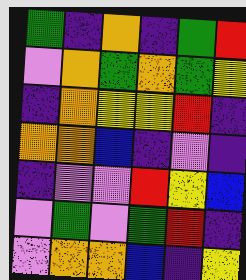[["green", "indigo", "orange", "indigo", "green", "red"], ["violet", "orange", "green", "orange", "green", "yellow"], ["indigo", "orange", "yellow", "yellow", "red", "indigo"], ["orange", "orange", "blue", "indigo", "violet", "indigo"], ["indigo", "violet", "violet", "red", "yellow", "blue"], ["violet", "green", "violet", "green", "red", "indigo"], ["violet", "orange", "orange", "blue", "indigo", "yellow"]]